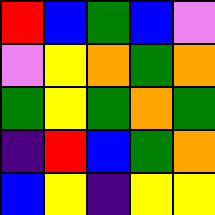[["red", "blue", "green", "blue", "violet"], ["violet", "yellow", "orange", "green", "orange"], ["green", "yellow", "green", "orange", "green"], ["indigo", "red", "blue", "green", "orange"], ["blue", "yellow", "indigo", "yellow", "yellow"]]